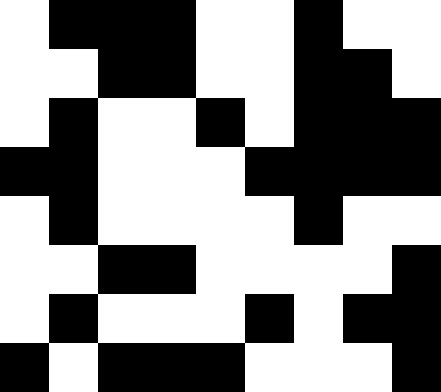[["white", "black", "black", "black", "white", "white", "black", "white", "white"], ["white", "white", "black", "black", "white", "white", "black", "black", "white"], ["white", "black", "white", "white", "black", "white", "black", "black", "black"], ["black", "black", "white", "white", "white", "black", "black", "black", "black"], ["white", "black", "white", "white", "white", "white", "black", "white", "white"], ["white", "white", "black", "black", "white", "white", "white", "white", "black"], ["white", "black", "white", "white", "white", "black", "white", "black", "black"], ["black", "white", "black", "black", "black", "white", "white", "white", "black"]]